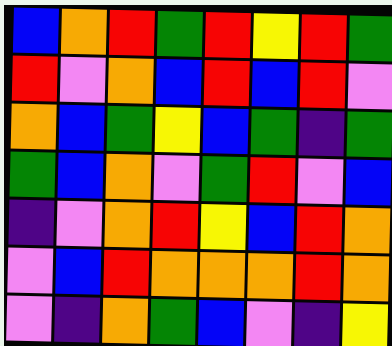[["blue", "orange", "red", "green", "red", "yellow", "red", "green"], ["red", "violet", "orange", "blue", "red", "blue", "red", "violet"], ["orange", "blue", "green", "yellow", "blue", "green", "indigo", "green"], ["green", "blue", "orange", "violet", "green", "red", "violet", "blue"], ["indigo", "violet", "orange", "red", "yellow", "blue", "red", "orange"], ["violet", "blue", "red", "orange", "orange", "orange", "red", "orange"], ["violet", "indigo", "orange", "green", "blue", "violet", "indigo", "yellow"]]